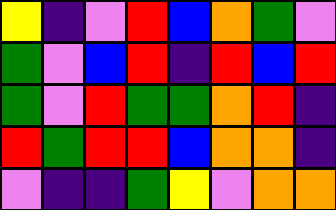[["yellow", "indigo", "violet", "red", "blue", "orange", "green", "violet"], ["green", "violet", "blue", "red", "indigo", "red", "blue", "red"], ["green", "violet", "red", "green", "green", "orange", "red", "indigo"], ["red", "green", "red", "red", "blue", "orange", "orange", "indigo"], ["violet", "indigo", "indigo", "green", "yellow", "violet", "orange", "orange"]]